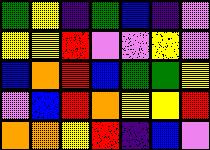[["green", "yellow", "indigo", "green", "blue", "indigo", "violet"], ["yellow", "yellow", "red", "violet", "violet", "yellow", "violet"], ["blue", "orange", "red", "blue", "green", "green", "yellow"], ["violet", "blue", "red", "orange", "yellow", "yellow", "red"], ["orange", "orange", "yellow", "red", "indigo", "blue", "violet"]]